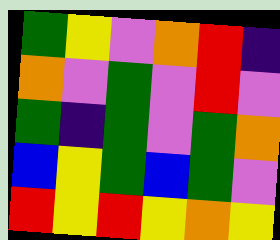[["green", "yellow", "violet", "orange", "red", "indigo"], ["orange", "violet", "green", "violet", "red", "violet"], ["green", "indigo", "green", "violet", "green", "orange"], ["blue", "yellow", "green", "blue", "green", "violet"], ["red", "yellow", "red", "yellow", "orange", "yellow"]]